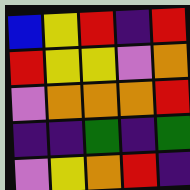[["blue", "yellow", "red", "indigo", "red"], ["red", "yellow", "yellow", "violet", "orange"], ["violet", "orange", "orange", "orange", "red"], ["indigo", "indigo", "green", "indigo", "green"], ["violet", "yellow", "orange", "red", "indigo"]]